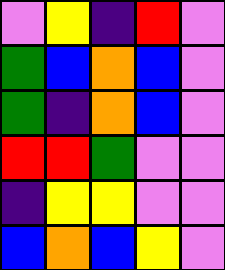[["violet", "yellow", "indigo", "red", "violet"], ["green", "blue", "orange", "blue", "violet"], ["green", "indigo", "orange", "blue", "violet"], ["red", "red", "green", "violet", "violet"], ["indigo", "yellow", "yellow", "violet", "violet"], ["blue", "orange", "blue", "yellow", "violet"]]